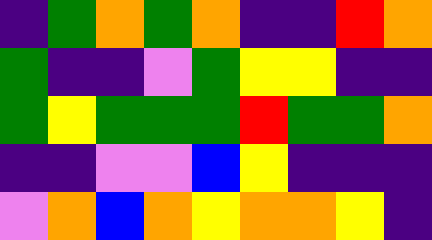[["indigo", "green", "orange", "green", "orange", "indigo", "indigo", "red", "orange"], ["green", "indigo", "indigo", "violet", "green", "yellow", "yellow", "indigo", "indigo"], ["green", "yellow", "green", "green", "green", "red", "green", "green", "orange"], ["indigo", "indigo", "violet", "violet", "blue", "yellow", "indigo", "indigo", "indigo"], ["violet", "orange", "blue", "orange", "yellow", "orange", "orange", "yellow", "indigo"]]